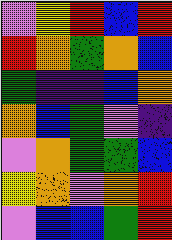[["violet", "yellow", "red", "blue", "red"], ["red", "orange", "green", "orange", "blue"], ["green", "indigo", "indigo", "blue", "orange"], ["orange", "blue", "green", "violet", "indigo"], ["violet", "orange", "green", "green", "blue"], ["yellow", "orange", "violet", "orange", "red"], ["violet", "blue", "blue", "green", "red"]]